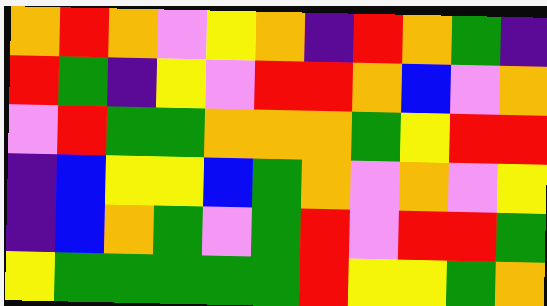[["orange", "red", "orange", "violet", "yellow", "orange", "indigo", "red", "orange", "green", "indigo"], ["red", "green", "indigo", "yellow", "violet", "red", "red", "orange", "blue", "violet", "orange"], ["violet", "red", "green", "green", "orange", "orange", "orange", "green", "yellow", "red", "red"], ["indigo", "blue", "yellow", "yellow", "blue", "green", "orange", "violet", "orange", "violet", "yellow"], ["indigo", "blue", "orange", "green", "violet", "green", "red", "violet", "red", "red", "green"], ["yellow", "green", "green", "green", "green", "green", "red", "yellow", "yellow", "green", "orange"]]